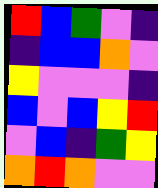[["red", "blue", "green", "violet", "indigo"], ["indigo", "blue", "blue", "orange", "violet"], ["yellow", "violet", "violet", "violet", "indigo"], ["blue", "violet", "blue", "yellow", "red"], ["violet", "blue", "indigo", "green", "yellow"], ["orange", "red", "orange", "violet", "violet"]]